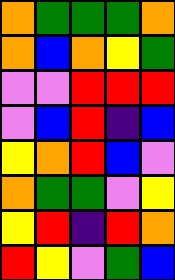[["orange", "green", "green", "green", "orange"], ["orange", "blue", "orange", "yellow", "green"], ["violet", "violet", "red", "red", "red"], ["violet", "blue", "red", "indigo", "blue"], ["yellow", "orange", "red", "blue", "violet"], ["orange", "green", "green", "violet", "yellow"], ["yellow", "red", "indigo", "red", "orange"], ["red", "yellow", "violet", "green", "blue"]]